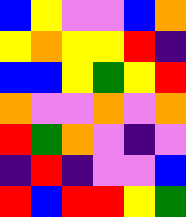[["blue", "yellow", "violet", "violet", "blue", "orange"], ["yellow", "orange", "yellow", "yellow", "red", "indigo"], ["blue", "blue", "yellow", "green", "yellow", "red"], ["orange", "violet", "violet", "orange", "violet", "orange"], ["red", "green", "orange", "violet", "indigo", "violet"], ["indigo", "red", "indigo", "violet", "violet", "blue"], ["red", "blue", "red", "red", "yellow", "green"]]